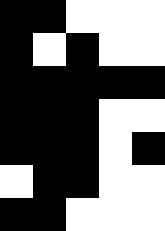[["black", "black", "white", "white", "white"], ["black", "white", "black", "white", "white"], ["black", "black", "black", "black", "black"], ["black", "black", "black", "white", "white"], ["black", "black", "black", "white", "black"], ["white", "black", "black", "white", "white"], ["black", "black", "white", "white", "white"]]